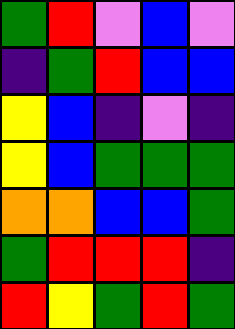[["green", "red", "violet", "blue", "violet"], ["indigo", "green", "red", "blue", "blue"], ["yellow", "blue", "indigo", "violet", "indigo"], ["yellow", "blue", "green", "green", "green"], ["orange", "orange", "blue", "blue", "green"], ["green", "red", "red", "red", "indigo"], ["red", "yellow", "green", "red", "green"]]